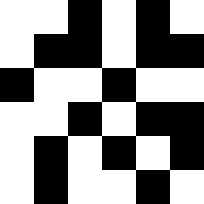[["white", "white", "black", "white", "black", "white"], ["white", "black", "black", "white", "black", "black"], ["black", "white", "white", "black", "white", "white"], ["white", "white", "black", "white", "black", "black"], ["white", "black", "white", "black", "white", "black"], ["white", "black", "white", "white", "black", "white"]]